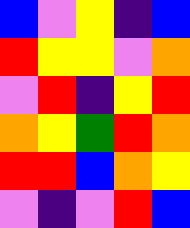[["blue", "violet", "yellow", "indigo", "blue"], ["red", "yellow", "yellow", "violet", "orange"], ["violet", "red", "indigo", "yellow", "red"], ["orange", "yellow", "green", "red", "orange"], ["red", "red", "blue", "orange", "yellow"], ["violet", "indigo", "violet", "red", "blue"]]